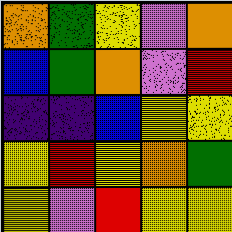[["orange", "green", "yellow", "violet", "orange"], ["blue", "green", "orange", "violet", "red"], ["indigo", "indigo", "blue", "yellow", "yellow"], ["yellow", "red", "yellow", "orange", "green"], ["yellow", "violet", "red", "yellow", "yellow"]]